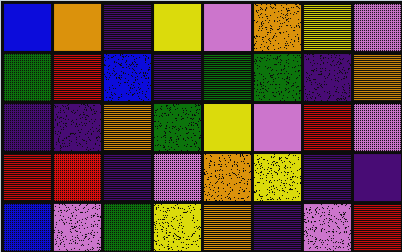[["blue", "orange", "indigo", "yellow", "violet", "orange", "yellow", "violet"], ["green", "red", "blue", "indigo", "green", "green", "indigo", "orange"], ["indigo", "indigo", "orange", "green", "yellow", "violet", "red", "violet"], ["red", "red", "indigo", "violet", "orange", "yellow", "indigo", "indigo"], ["blue", "violet", "green", "yellow", "orange", "indigo", "violet", "red"]]